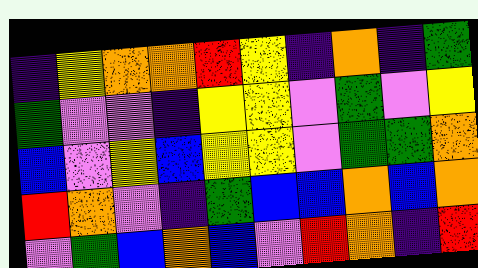[["indigo", "yellow", "orange", "orange", "red", "yellow", "indigo", "orange", "indigo", "green"], ["green", "violet", "violet", "indigo", "yellow", "yellow", "violet", "green", "violet", "yellow"], ["blue", "violet", "yellow", "blue", "yellow", "yellow", "violet", "green", "green", "orange"], ["red", "orange", "violet", "indigo", "green", "blue", "blue", "orange", "blue", "orange"], ["violet", "green", "blue", "orange", "blue", "violet", "red", "orange", "indigo", "red"]]